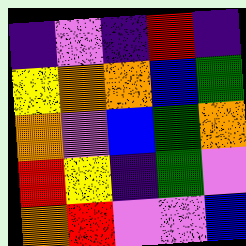[["indigo", "violet", "indigo", "red", "indigo"], ["yellow", "orange", "orange", "blue", "green"], ["orange", "violet", "blue", "green", "orange"], ["red", "yellow", "indigo", "green", "violet"], ["orange", "red", "violet", "violet", "blue"]]